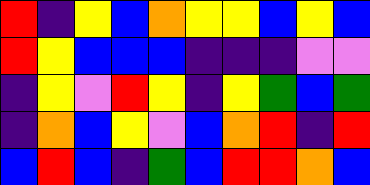[["red", "indigo", "yellow", "blue", "orange", "yellow", "yellow", "blue", "yellow", "blue"], ["red", "yellow", "blue", "blue", "blue", "indigo", "indigo", "indigo", "violet", "violet"], ["indigo", "yellow", "violet", "red", "yellow", "indigo", "yellow", "green", "blue", "green"], ["indigo", "orange", "blue", "yellow", "violet", "blue", "orange", "red", "indigo", "red"], ["blue", "red", "blue", "indigo", "green", "blue", "red", "red", "orange", "blue"]]